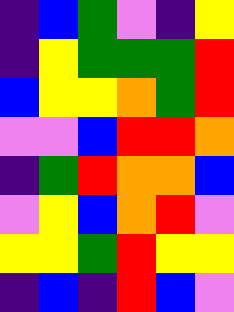[["indigo", "blue", "green", "violet", "indigo", "yellow"], ["indigo", "yellow", "green", "green", "green", "red"], ["blue", "yellow", "yellow", "orange", "green", "red"], ["violet", "violet", "blue", "red", "red", "orange"], ["indigo", "green", "red", "orange", "orange", "blue"], ["violet", "yellow", "blue", "orange", "red", "violet"], ["yellow", "yellow", "green", "red", "yellow", "yellow"], ["indigo", "blue", "indigo", "red", "blue", "violet"]]